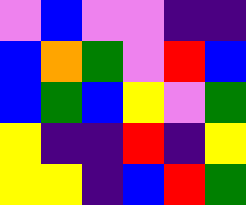[["violet", "blue", "violet", "violet", "indigo", "indigo"], ["blue", "orange", "green", "violet", "red", "blue"], ["blue", "green", "blue", "yellow", "violet", "green"], ["yellow", "indigo", "indigo", "red", "indigo", "yellow"], ["yellow", "yellow", "indigo", "blue", "red", "green"]]